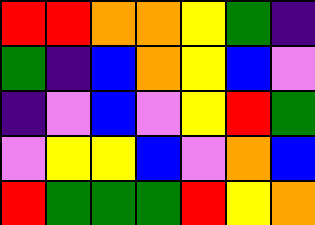[["red", "red", "orange", "orange", "yellow", "green", "indigo"], ["green", "indigo", "blue", "orange", "yellow", "blue", "violet"], ["indigo", "violet", "blue", "violet", "yellow", "red", "green"], ["violet", "yellow", "yellow", "blue", "violet", "orange", "blue"], ["red", "green", "green", "green", "red", "yellow", "orange"]]